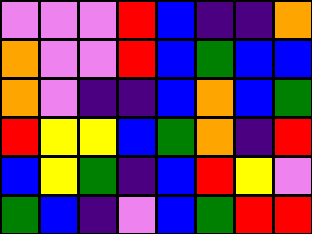[["violet", "violet", "violet", "red", "blue", "indigo", "indigo", "orange"], ["orange", "violet", "violet", "red", "blue", "green", "blue", "blue"], ["orange", "violet", "indigo", "indigo", "blue", "orange", "blue", "green"], ["red", "yellow", "yellow", "blue", "green", "orange", "indigo", "red"], ["blue", "yellow", "green", "indigo", "blue", "red", "yellow", "violet"], ["green", "blue", "indigo", "violet", "blue", "green", "red", "red"]]